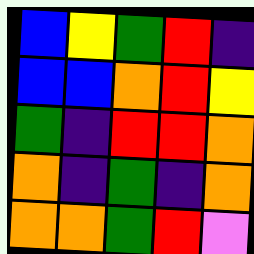[["blue", "yellow", "green", "red", "indigo"], ["blue", "blue", "orange", "red", "yellow"], ["green", "indigo", "red", "red", "orange"], ["orange", "indigo", "green", "indigo", "orange"], ["orange", "orange", "green", "red", "violet"]]